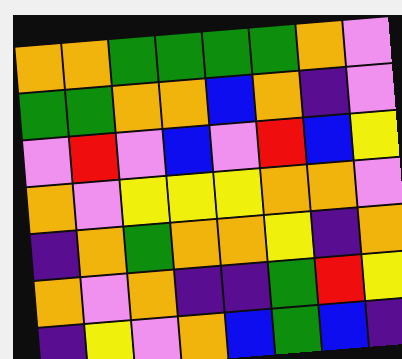[["orange", "orange", "green", "green", "green", "green", "orange", "violet"], ["green", "green", "orange", "orange", "blue", "orange", "indigo", "violet"], ["violet", "red", "violet", "blue", "violet", "red", "blue", "yellow"], ["orange", "violet", "yellow", "yellow", "yellow", "orange", "orange", "violet"], ["indigo", "orange", "green", "orange", "orange", "yellow", "indigo", "orange"], ["orange", "violet", "orange", "indigo", "indigo", "green", "red", "yellow"], ["indigo", "yellow", "violet", "orange", "blue", "green", "blue", "indigo"]]